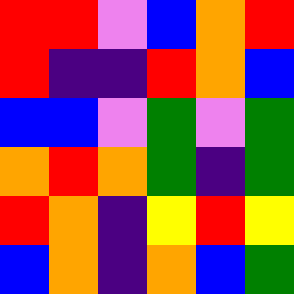[["red", "red", "violet", "blue", "orange", "red"], ["red", "indigo", "indigo", "red", "orange", "blue"], ["blue", "blue", "violet", "green", "violet", "green"], ["orange", "red", "orange", "green", "indigo", "green"], ["red", "orange", "indigo", "yellow", "red", "yellow"], ["blue", "orange", "indigo", "orange", "blue", "green"]]